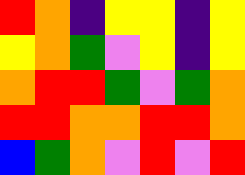[["red", "orange", "indigo", "yellow", "yellow", "indigo", "yellow"], ["yellow", "orange", "green", "violet", "yellow", "indigo", "yellow"], ["orange", "red", "red", "green", "violet", "green", "orange"], ["red", "red", "orange", "orange", "red", "red", "orange"], ["blue", "green", "orange", "violet", "red", "violet", "red"]]